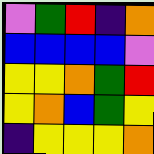[["violet", "green", "red", "indigo", "orange"], ["blue", "blue", "blue", "blue", "violet"], ["yellow", "yellow", "orange", "green", "red"], ["yellow", "orange", "blue", "green", "yellow"], ["indigo", "yellow", "yellow", "yellow", "orange"]]